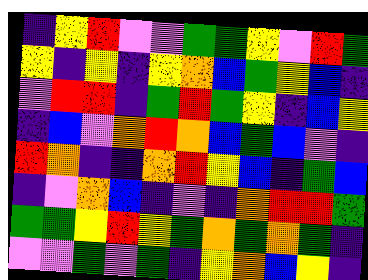[["indigo", "yellow", "red", "violet", "violet", "green", "green", "yellow", "violet", "red", "green"], ["yellow", "indigo", "yellow", "indigo", "yellow", "orange", "blue", "green", "yellow", "blue", "indigo"], ["violet", "red", "red", "indigo", "green", "red", "green", "yellow", "indigo", "blue", "yellow"], ["indigo", "blue", "violet", "orange", "red", "orange", "blue", "green", "blue", "violet", "indigo"], ["red", "orange", "indigo", "indigo", "orange", "red", "yellow", "blue", "indigo", "green", "blue"], ["indigo", "violet", "orange", "blue", "indigo", "violet", "indigo", "orange", "red", "red", "green"], ["green", "green", "yellow", "red", "yellow", "green", "orange", "green", "orange", "green", "indigo"], ["violet", "violet", "green", "violet", "green", "indigo", "yellow", "orange", "blue", "yellow", "indigo"]]